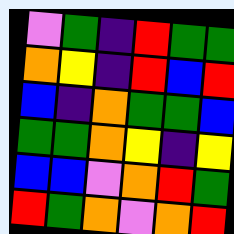[["violet", "green", "indigo", "red", "green", "green"], ["orange", "yellow", "indigo", "red", "blue", "red"], ["blue", "indigo", "orange", "green", "green", "blue"], ["green", "green", "orange", "yellow", "indigo", "yellow"], ["blue", "blue", "violet", "orange", "red", "green"], ["red", "green", "orange", "violet", "orange", "red"]]